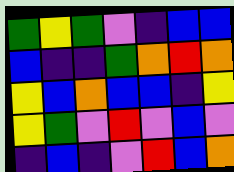[["green", "yellow", "green", "violet", "indigo", "blue", "blue"], ["blue", "indigo", "indigo", "green", "orange", "red", "orange"], ["yellow", "blue", "orange", "blue", "blue", "indigo", "yellow"], ["yellow", "green", "violet", "red", "violet", "blue", "violet"], ["indigo", "blue", "indigo", "violet", "red", "blue", "orange"]]